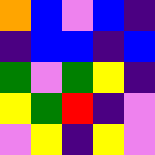[["orange", "blue", "violet", "blue", "indigo"], ["indigo", "blue", "blue", "indigo", "blue"], ["green", "violet", "green", "yellow", "indigo"], ["yellow", "green", "red", "indigo", "violet"], ["violet", "yellow", "indigo", "yellow", "violet"]]